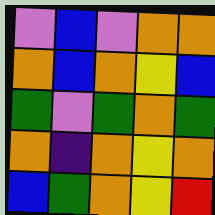[["violet", "blue", "violet", "orange", "orange"], ["orange", "blue", "orange", "yellow", "blue"], ["green", "violet", "green", "orange", "green"], ["orange", "indigo", "orange", "yellow", "orange"], ["blue", "green", "orange", "yellow", "red"]]